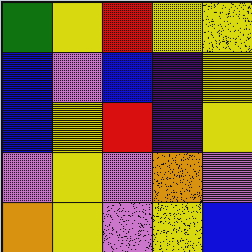[["green", "yellow", "red", "yellow", "yellow"], ["blue", "violet", "blue", "indigo", "yellow"], ["blue", "yellow", "red", "indigo", "yellow"], ["violet", "yellow", "violet", "orange", "violet"], ["orange", "yellow", "violet", "yellow", "blue"]]